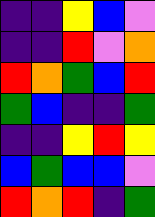[["indigo", "indigo", "yellow", "blue", "violet"], ["indigo", "indigo", "red", "violet", "orange"], ["red", "orange", "green", "blue", "red"], ["green", "blue", "indigo", "indigo", "green"], ["indigo", "indigo", "yellow", "red", "yellow"], ["blue", "green", "blue", "blue", "violet"], ["red", "orange", "red", "indigo", "green"]]